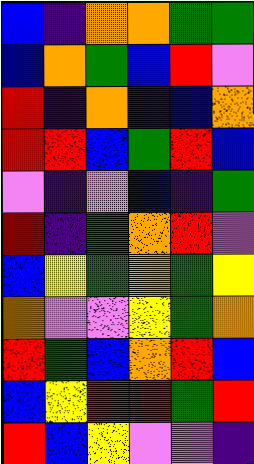[["blue", "indigo", "orange", "orange", "green", "green"], ["blue", "orange", "green", "blue", "red", "violet"], ["red", "indigo", "orange", "indigo", "blue", "orange"], ["red", "red", "blue", "green", "red", "blue"], ["violet", "indigo", "violet", "blue", "indigo", "green"], ["red", "indigo", "green", "orange", "red", "violet"], ["blue", "yellow", "green", "orange", "green", "yellow"], ["orange", "violet", "violet", "yellow", "green", "orange"], ["red", "green", "blue", "orange", "red", "blue"], ["blue", "yellow", "red", "red", "green", "red"], ["red", "blue", "yellow", "violet", "violet", "indigo"]]